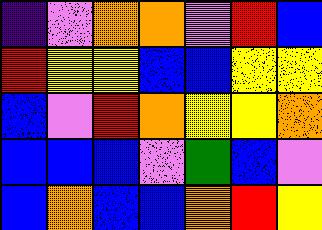[["indigo", "violet", "orange", "orange", "violet", "red", "blue"], ["red", "yellow", "yellow", "blue", "blue", "yellow", "yellow"], ["blue", "violet", "red", "orange", "yellow", "yellow", "orange"], ["blue", "blue", "blue", "violet", "green", "blue", "violet"], ["blue", "orange", "blue", "blue", "orange", "red", "yellow"]]